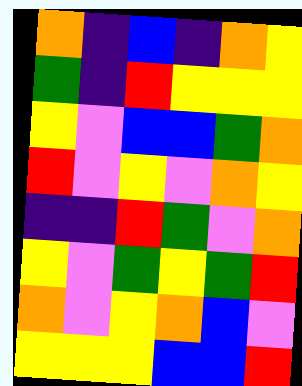[["orange", "indigo", "blue", "indigo", "orange", "yellow"], ["green", "indigo", "red", "yellow", "yellow", "yellow"], ["yellow", "violet", "blue", "blue", "green", "orange"], ["red", "violet", "yellow", "violet", "orange", "yellow"], ["indigo", "indigo", "red", "green", "violet", "orange"], ["yellow", "violet", "green", "yellow", "green", "red"], ["orange", "violet", "yellow", "orange", "blue", "violet"], ["yellow", "yellow", "yellow", "blue", "blue", "red"]]